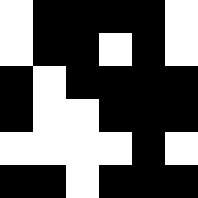[["white", "black", "black", "black", "black", "white"], ["white", "black", "black", "white", "black", "white"], ["black", "white", "black", "black", "black", "black"], ["black", "white", "white", "black", "black", "black"], ["white", "white", "white", "white", "black", "white"], ["black", "black", "white", "black", "black", "black"]]